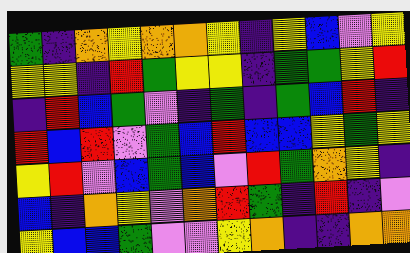[["green", "indigo", "orange", "yellow", "orange", "orange", "yellow", "indigo", "yellow", "blue", "violet", "yellow"], ["yellow", "yellow", "indigo", "red", "green", "yellow", "yellow", "indigo", "green", "green", "yellow", "red"], ["indigo", "red", "blue", "green", "violet", "indigo", "green", "indigo", "green", "blue", "red", "indigo"], ["red", "blue", "red", "violet", "green", "blue", "red", "blue", "blue", "yellow", "green", "yellow"], ["yellow", "red", "violet", "blue", "green", "blue", "violet", "red", "green", "orange", "yellow", "indigo"], ["blue", "indigo", "orange", "yellow", "violet", "orange", "red", "green", "indigo", "red", "indigo", "violet"], ["yellow", "blue", "blue", "green", "violet", "violet", "yellow", "orange", "indigo", "indigo", "orange", "orange"]]